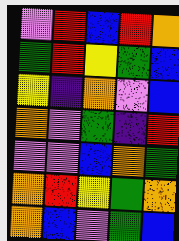[["violet", "red", "blue", "red", "orange"], ["green", "red", "yellow", "green", "blue"], ["yellow", "indigo", "orange", "violet", "blue"], ["orange", "violet", "green", "indigo", "red"], ["violet", "violet", "blue", "orange", "green"], ["orange", "red", "yellow", "green", "orange"], ["orange", "blue", "violet", "green", "blue"]]